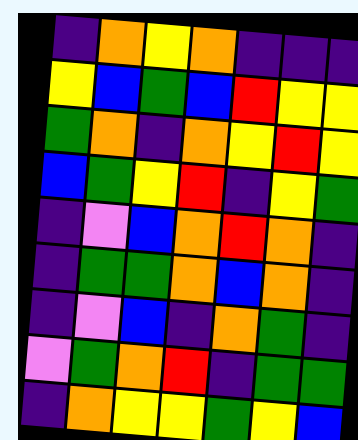[["indigo", "orange", "yellow", "orange", "indigo", "indigo", "indigo"], ["yellow", "blue", "green", "blue", "red", "yellow", "yellow"], ["green", "orange", "indigo", "orange", "yellow", "red", "yellow"], ["blue", "green", "yellow", "red", "indigo", "yellow", "green"], ["indigo", "violet", "blue", "orange", "red", "orange", "indigo"], ["indigo", "green", "green", "orange", "blue", "orange", "indigo"], ["indigo", "violet", "blue", "indigo", "orange", "green", "indigo"], ["violet", "green", "orange", "red", "indigo", "green", "green"], ["indigo", "orange", "yellow", "yellow", "green", "yellow", "blue"]]